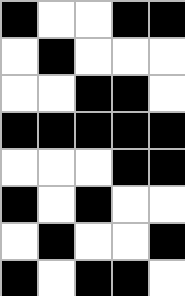[["black", "white", "white", "black", "black"], ["white", "black", "white", "white", "white"], ["white", "white", "black", "black", "white"], ["black", "black", "black", "black", "black"], ["white", "white", "white", "black", "black"], ["black", "white", "black", "white", "white"], ["white", "black", "white", "white", "black"], ["black", "white", "black", "black", "white"]]